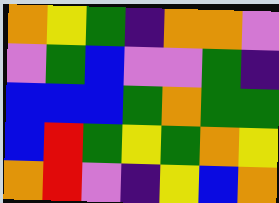[["orange", "yellow", "green", "indigo", "orange", "orange", "violet"], ["violet", "green", "blue", "violet", "violet", "green", "indigo"], ["blue", "blue", "blue", "green", "orange", "green", "green"], ["blue", "red", "green", "yellow", "green", "orange", "yellow"], ["orange", "red", "violet", "indigo", "yellow", "blue", "orange"]]